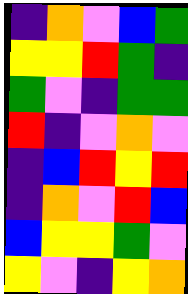[["indigo", "orange", "violet", "blue", "green"], ["yellow", "yellow", "red", "green", "indigo"], ["green", "violet", "indigo", "green", "green"], ["red", "indigo", "violet", "orange", "violet"], ["indigo", "blue", "red", "yellow", "red"], ["indigo", "orange", "violet", "red", "blue"], ["blue", "yellow", "yellow", "green", "violet"], ["yellow", "violet", "indigo", "yellow", "orange"]]